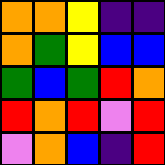[["orange", "orange", "yellow", "indigo", "indigo"], ["orange", "green", "yellow", "blue", "blue"], ["green", "blue", "green", "red", "orange"], ["red", "orange", "red", "violet", "red"], ["violet", "orange", "blue", "indigo", "red"]]